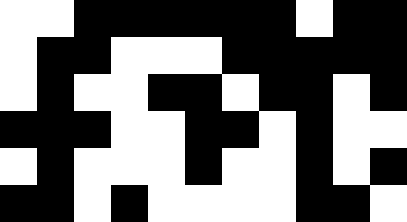[["white", "white", "black", "black", "black", "black", "black", "black", "white", "black", "black"], ["white", "black", "black", "white", "white", "white", "black", "black", "black", "black", "black"], ["white", "black", "white", "white", "black", "black", "white", "black", "black", "white", "black"], ["black", "black", "black", "white", "white", "black", "black", "white", "black", "white", "white"], ["white", "black", "white", "white", "white", "black", "white", "white", "black", "white", "black"], ["black", "black", "white", "black", "white", "white", "white", "white", "black", "black", "white"]]